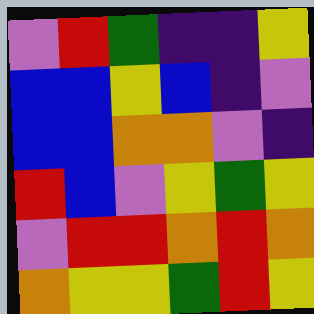[["violet", "red", "green", "indigo", "indigo", "yellow"], ["blue", "blue", "yellow", "blue", "indigo", "violet"], ["blue", "blue", "orange", "orange", "violet", "indigo"], ["red", "blue", "violet", "yellow", "green", "yellow"], ["violet", "red", "red", "orange", "red", "orange"], ["orange", "yellow", "yellow", "green", "red", "yellow"]]